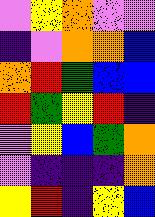[["violet", "yellow", "orange", "violet", "violet"], ["indigo", "violet", "orange", "orange", "blue"], ["orange", "red", "green", "blue", "blue"], ["red", "green", "yellow", "red", "indigo"], ["violet", "yellow", "blue", "green", "orange"], ["violet", "indigo", "indigo", "indigo", "orange"], ["yellow", "red", "indigo", "yellow", "blue"]]